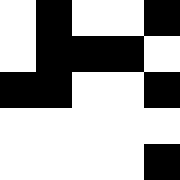[["white", "black", "white", "white", "black"], ["white", "black", "black", "black", "white"], ["black", "black", "white", "white", "black"], ["white", "white", "white", "white", "white"], ["white", "white", "white", "white", "black"]]